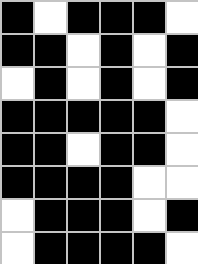[["black", "white", "black", "black", "black", "white"], ["black", "black", "white", "black", "white", "black"], ["white", "black", "white", "black", "white", "black"], ["black", "black", "black", "black", "black", "white"], ["black", "black", "white", "black", "black", "white"], ["black", "black", "black", "black", "white", "white"], ["white", "black", "black", "black", "white", "black"], ["white", "black", "black", "black", "black", "white"]]